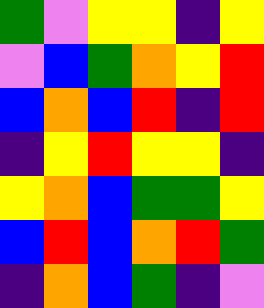[["green", "violet", "yellow", "yellow", "indigo", "yellow"], ["violet", "blue", "green", "orange", "yellow", "red"], ["blue", "orange", "blue", "red", "indigo", "red"], ["indigo", "yellow", "red", "yellow", "yellow", "indigo"], ["yellow", "orange", "blue", "green", "green", "yellow"], ["blue", "red", "blue", "orange", "red", "green"], ["indigo", "orange", "blue", "green", "indigo", "violet"]]